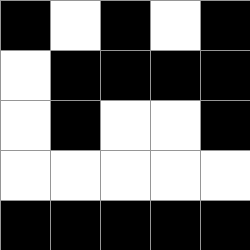[["black", "white", "black", "white", "black"], ["white", "black", "black", "black", "black"], ["white", "black", "white", "white", "black"], ["white", "white", "white", "white", "white"], ["black", "black", "black", "black", "black"]]